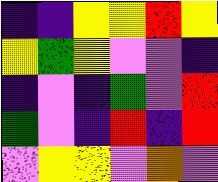[["indigo", "indigo", "yellow", "yellow", "red", "yellow"], ["yellow", "green", "yellow", "violet", "violet", "indigo"], ["indigo", "violet", "indigo", "green", "violet", "red"], ["green", "violet", "indigo", "red", "indigo", "red"], ["violet", "yellow", "yellow", "violet", "orange", "violet"]]